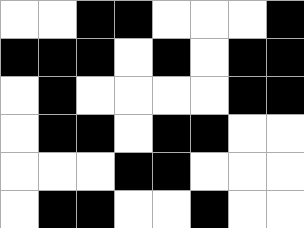[["white", "white", "black", "black", "white", "white", "white", "black"], ["black", "black", "black", "white", "black", "white", "black", "black"], ["white", "black", "white", "white", "white", "white", "black", "black"], ["white", "black", "black", "white", "black", "black", "white", "white"], ["white", "white", "white", "black", "black", "white", "white", "white"], ["white", "black", "black", "white", "white", "black", "white", "white"]]